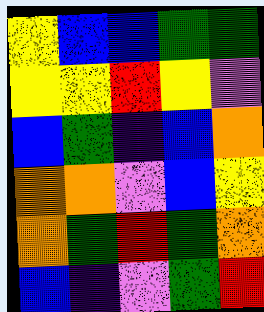[["yellow", "blue", "blue", "green", "green"], ["yellow", "yellow", "red", "yellow", "violet"], ["blue", "green", "indigo", "blue", "orange"], ["orange", "orange", "violet", "blue", "yellow"], ["orange", "green", "red", "green", "orange"], ["blue", "indigo", "violet", "green", "red"]]